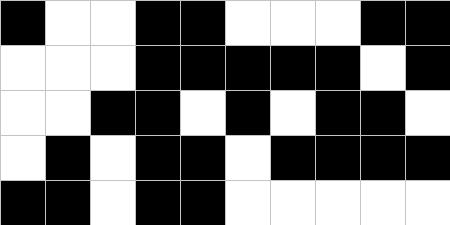[["black", "white", "white", "black", "black", "white", "white", "white", "black", "black"], ["white", "white", "white", "black", "black", "black", "black", "black", "white", "black"], ["white", "white", "black", "black", "white", "black", "white", "black", "black", "white"], ["white", "black", "white", "black", "black", "white", "black", "black", "black", "black"], ["black", "black", "white", "black", "black", "white", "white", "white", "white", "white"]]